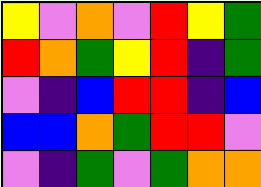[["yellow", "violet", "orange", "violet", "red", "yellow", "green"], ["red", "orange", "green", "yellow", "red", "indigo", "green"], ["violet", "indigo", "blue", "red", "red", "indigo", "blue"], ["blue", "blue", "orange", "green", "red", "red", "violet"], ["violet", "indigo", "green", "violet", "green", "orange", "orange"]]